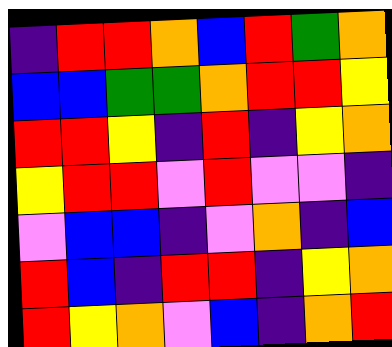[["indigo", "red", "red", "orange", "blue", "red", "green", "orange"], ["blue", "blue", "green", "green", "orange", "red", "red", "yellow"], ["red", "red", "yellow", "indigo", "red", "indigo", "yellow", "orange"], ["yellow", "red", "red", "violet", "red", "violet", "violet", "indigo"], ["violet", "blue", "blue", "indigo", "violet", "orange", "indigo", "blue"], ["red", "blue", "indigo", "red", "red", "indigo", "yellow", "orange"], ["red", "yellow", "orange", "violet", "blue", "indigo", "orange", "red"]]